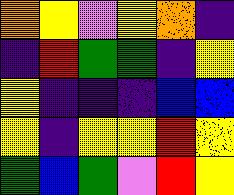[["orange", "yellow", "violet", "yellow", "orange", "indigo"], ["indigo", "red", "green", "green", "indigo", "yellow"], ["yellow", "indigo", "indigo", "indigo", "blue", "blue"], ["yellow", "indigo", "yellow", "yellow", "red", "yellow"], ["green", "blue", "green", "violet", "red", "yellow"]]